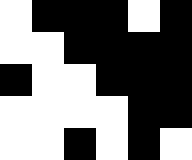[["white", "black", "black", "black", "white", "black"], ["white", "white", "black", "black", "black", "black"], ["black", "white", "white", "black", "black", "black"], ["white", "white", "white", "white", "black", "black"], ["white", "white", "black", "white", "black", "white"]]